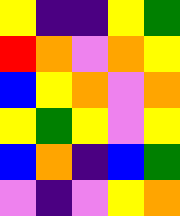[["yellow", "indigo", "indigo", "yellow", "green"], ["red", "orange", "violet", "orange", "yellow"], ["blue", "yellow", "orange", "violet", "orange"], ["yellow", "green", "yellow", "violet", "yellow"], ["blue", "orange", "indigo", "blue", "green"], ["violet", "indigo", "violet", "yellow", "orange"]]